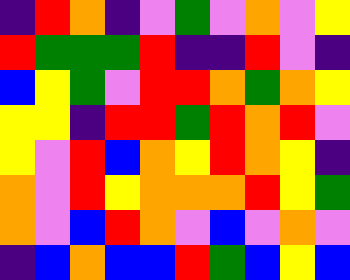[["indigo", "red", "orange", "indigo", "violet", "green", "violet", "orange", "violet", "yellow"], ["red", "green", "green", "green", "red", "indigo", "indigo", "red", "violet", "indigo"], ["blue", "yellow", "green", "violet", "red", "red", "orange", "green", "orange", "yellow"], ["yellow", "yellow", "indigo", "red", "red", "green", "red", "orange", "red", "violet"], ["yellow", "violet", "red", "blue", "orange", "yellow", "red", "orange", "yellow", "indigo"], ["orange", "violet", "red", "yellow", "orange", "orange", "orange", "red", "yellow", "green"], ["orange", "violet", "blue", "red", "orange", "violet", "blue", "violet", "orange", "violet"], ["indigo", "blue", "orange", "blue", "blue", "red", "green", "blue", "yellow", "blue"]]